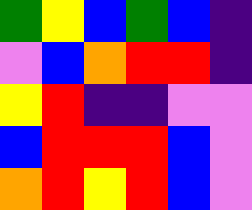[["green", "yellow", "blue", "green", "blue", "indigo"], ["violet", "blue", "orange", "red", "red", "indigo"], ["yellow", "red", "indigo", "indigo", "violet", "violet"], ["blue", "red", "red", "red", "blue", "violet"], ["orange", "red", "yellow", "red", "blue", "violet"]]